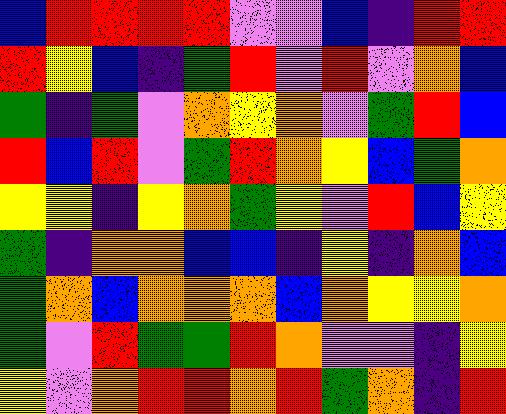[["blue", "red", "red", "red", "red", "violet", "violet", "blue", "indigo", "red", "red"], ["red", "yellow", "blue", "indigo", "green", "red", "violet", "red", "violet", "orange", "blue"], ["green", "indigo", "green", "violet", "orange", "yellow", "orange", "violet", "green", "red", "blue"], ["red", "blue", "red", "violet", "green", "red", "orange", "yellow", "blue", "green", "orange"], ["yellow", "yellow", "indigo", "yellow", "orange", "green", "yellow", "violet", "red", "blue", "yellow"], ["green", "indigo", "orange", "orange", "blue", "blue", "indigo", "yellow", "indigo", "orange", "blue"], ["green", "orange", "blue", "orange", "orange", "orange", "blue", "orange", "yellow", "yellow", "orange"], ["green", "violet", "red", "green", "green", "red", "orange", "violet", "violet", "indigo", "yellow"], ["yellow", "violet", "orange", "red", "red", "orange", "red", "green", "orange", "indigo", "red"]]